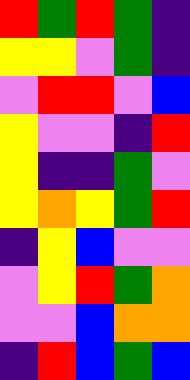[["red", "green", "red", "green", "indigo"], ["yellow", "yellow", "violet", "green", "indigo"], ["violet", "red", "red", "violet", "blue"], ["yellow", "violet", "violet", "indigo", "red"], ["yellow", "indigo", "indigo", "green", "violet"], ["yellow", "orange", "yellow", "green", "red"], ["indigo", "yellow", "blue", "violet", "violet"], ["violet", "yellow", "red", "green", "orange"], ["violet", "violet", "blue", "orange", "orange"], ["indigo", "red", "blue", "green", "blue"]]